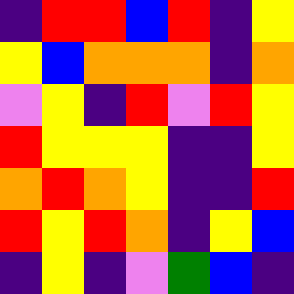[["indigo", "red", "red", "blue", "red", "indigo", "yellow"], ["yellow", "blue", "orange", "orange", "orange", "indigo", "orange"], ["violet", "yellow", "indigo", "red", "violet", "red", "yellow"], ["red", "yellow", "yellow", "yellow", "indigo", "indigo", "yellow"], ["orange", "red", "orange", "yellow", "indigo", "indigo", "red"], ["red", "yellow", "red", "orange", "indigo", "yellow", "blue"], ["indigo", "yellow", "indigo", "violet", "green", "blue", "indigo"]]